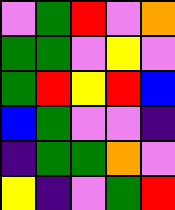[["violet", "green", "red", "violet", "orange"], ["green", "green", "violet", "yellow", "violet"], ["green", "red", "yellow", "red", "blue"], ["blue", "green", "violet", "violet", "indigo"], ["indigo", "green", "green", "orange", "violet"], ["yellow", "indigo", "violet", "green", "red"]]